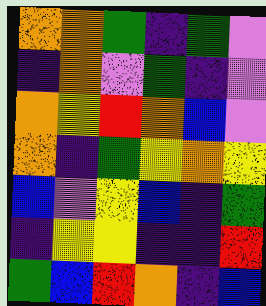[["orange", "orange", "green", "indigo", "green", "violet"], ["indigo", "orange", "violet", "green", "indigo", "violet"], ["orange", "yellow", "red", "orange", "blue", "violet"], ["orange", "indigo", "green", "yellow", "orange", "yellow"], ["blue", "violet", "yellow", "blue", "indigo", "green"], ["indigo", "yellow", "yellow", "indigo", "indigo", "red"], ["green", "blue", "red", "orange", "indigo", "blue"]]